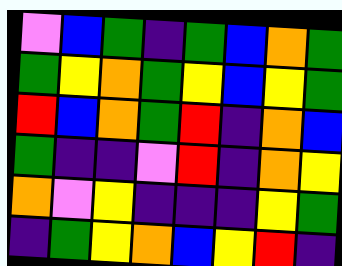[["violet", "blue", "green", "indigo", "green", "blue", "orange", "green"], ["green", "yellow", "orange", "green", "yellow", "blue", "yellow", "green"], ["red", "blue", "orange", "green", "red", "indigo", "orange", "blue"], ["green", "indigo", "indigo", "violet", "red", "indigo", "orange", "yellow"], ["orange", "violet", "yellow", "indigo", "indigo", "indigo", "yellow", "green"], ["indigo", "green", "yellow", "orange", "blue", "yellow", "red", "indigo"]]